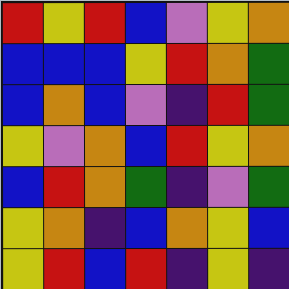[["red", "yellow", "red", "blue", "violet", "yellow", "orange"], ["blue", "blue", "blue", "yellow", "red", "orange", "green"], ["blue", "orange", "blue", "violet", "indigo", "red", "green"], ["yellow", "violet", "orange", "blue", "red", "yellow", "orange"], ["blue", "red", "orange", "green", "indigo", "violet", "green"], ["yellow", "orange", "indigo", "blue", "orange", "yellow", "blue"], ["yellow", "red", "blue", "red", "indigo", "yellow", "indigo"]]